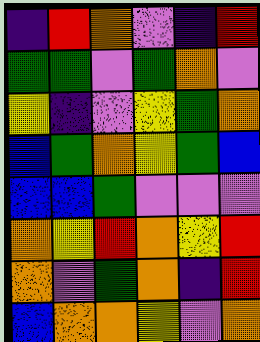[["indigo", "red", "orange", "violet", "indigo", "red"], ["green", "green", "violet", "green", "orange", "violet"], ["yellow", "indigo", "violet", "yellow", "green", "orange"], ["blue", "green", "orange", "yellow", "green", "blue"], ["blue", "blue", "green", "violet", "violet", "violet"], ["orange", "yellow", "red", "orange", "yellow", "red"], ["orange", "violet", "green", "orange", "indigo", "red"], ["blue", "orange", "orange", "yellow", "violet", "orange"]]